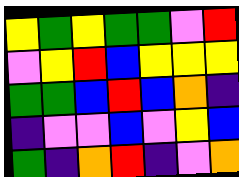[["yellow", "green", "yellow", "green", "green", "violet", "red"], ["violet", "yellow", "red", "blue", "yellow", "yellow", "yellow"], ["green", "green", "blue", "red", "blue", "orange", "indigo"], ["indigo", "violet", "violet", "blue", "violet", "yellow", "blue"], ["green", "indigo", "orange", "red", "indigo", "violet", "orange"]]